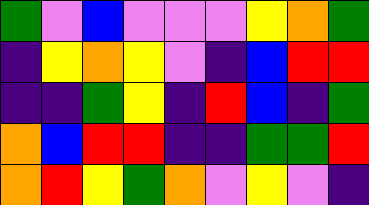[["green", "violet", "blue", "violet", "violet", "violet", "yellow", "orange", "green"], ["indigo", "yellow", "orange", "yellow", "violet", "indigo", "blue", "red", "red"], ["indigo", "indigo", "green", "yellow", "indigo", "red", "blue", "indigo", "green"], ["orange", "blue", "red", "red", "indigo", "indigo", "green", "green", "red"], ["orange", "red", "yellow", "green", "orange", "violet", "yellow", "violet", "indigo"]]